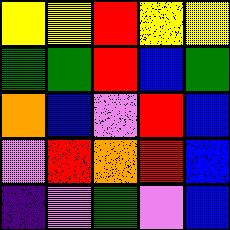[["yellow", "yellow", "red", "yellow", "yellow"], ["green", "green", "red", "blue", "green"], ["orange", "blue", "violet", "red", "blue"], ["violet", "red", "orange", "red", "blue"], ["indigo", "violet", "green", "violet", "blue"]]